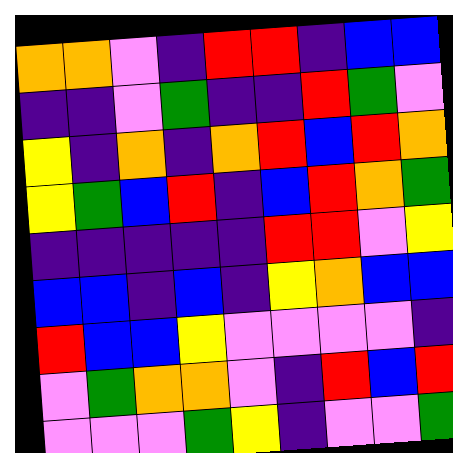[["orange", "orange", "violet", "indigo", "red", "red", "indigo", "blue", "blue"], ["indigo", "indigo", "violet", "green", "indigo", "indigo", "red", "green", "violet"], ["yellow", "indigo", "orange", "indigo", "orange", "red", "blue", "red", "orange"], ["yellow", "green", "blue", "red", "indigo", "blue", "red", "orange", "green"], ["indigo", "indigo", "indigo", "indigo", "indigo", "red", "red", "violet", "yellow"], ["blue", "blue", "indigo", "blue", "indigo", "yellow", "orange", "blue", "blue"], ["red", "blue", "blue", "yellow", "violet", "violet", "violet", "violet", "indigo"], ["violet", "green", "orange", "orange", "violet", "indigo", "red", "blue", "red"], ["violet", "violet", "violet", "green", "yellow", "indigo", "violet", "violet", "green"]]